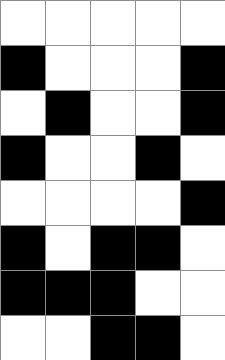[["white", "white", "white", "white", "white"], ["black", "white", "white", "white", "black"], ["white", "black", "white", "white", "black"], ["black", "white", "white", "black", "white"], ["white", "white", "white", "white", "black"], ["black", "white", "black", "black", "white"], ["black", "black", "black", "white", "white"], ["white", "white", "black", "black", "white"]]